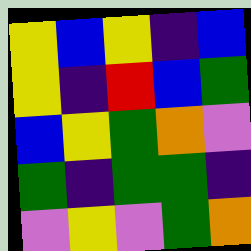[["yellow", "blue", "yellow", "indigo", "blue"], ["yellow", "indigo", "red", "blue", "green"], ["blue", "yellow", "green", "orange", "violet"], ["green", "indigo", "green", "green", "indigo"], ["violet", "yellow", "violet", "green", "orange"]]